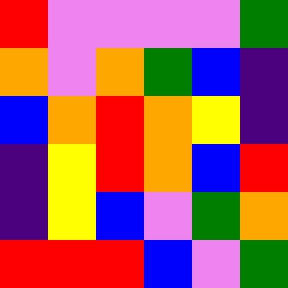[["red", "violet", "violet", "violet", "violet", "green"], ["orange", "violet", "orange", "green", "blue", "indigo"], ["blue", "orange", "red", "orange", "yellow", "indigo"], ["indigo", "yellow", "red", "orange", "blue", "red"], ["indigo", "yellow", "blue", "violet", "green", "orange"], ["red", "red", "red", "blue", "violet", "green"]]